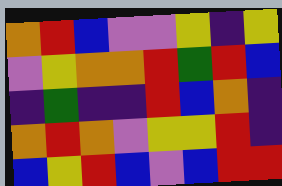[["orange", "red", "blue", "violet", "violet", "yellow", "indigo", "yellow"], ["violet", "yellow", "orange", "orange", "red", "green", "red", "blue"], ["indigo", "green", "indigo", "indigo", "red", "blue", "orange", "indigo"], ["orange", "red", "orange", "violet", "yellow", "yellow", "red", "indigo"], ["blue", "yellow", "red", "blue", "violet", "blue", "red", "red"]]